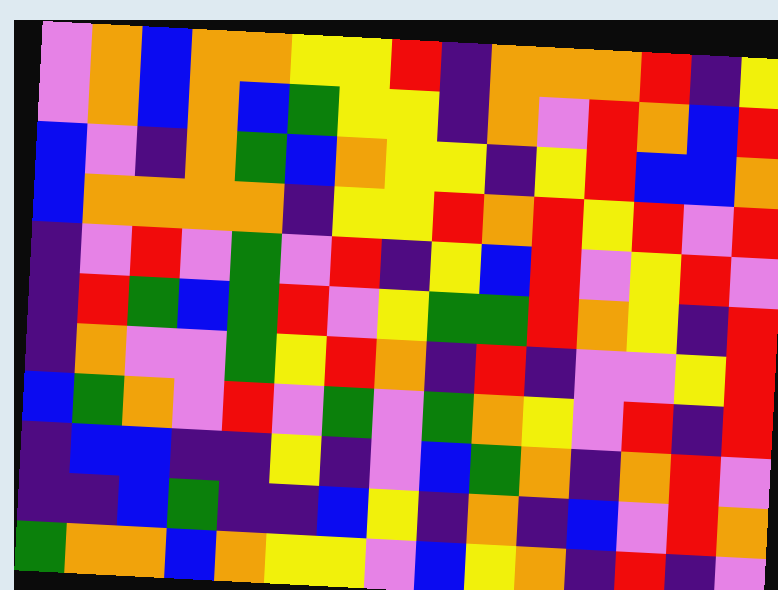[["violet", "orange", "blue", "orange", "orange", "yellow", "yellow", "red", "indigo", "orange", "orange", "orange", "red", "indigo", "yellow"], ["violet", "orange", "blue", "orange", "blue", "green", "yellow", "yellow", "indigo", "orange", "violet", "red", "orange", "blue", "red"], ["blue", "violet", "indigo", "orange", "green", "blue", "orange", "yellow", "yellow", "indigo", "yellow", "red", "blue", "blue", "orange"], ["blue", "orange", "orange", "orange", "orange", "indigo", "yellow", "yellow", "red", "orange", "red", "yellow", "red", "violet", "red"], ["indigo", "violet", "red", "violet", "green", "violet", "red", "indigo", "yellow", "blue", "red", "violet", "yellow", "red", "violet"], ["indigo", "red", "green", "blue", "green", "red", "violet", "yellow", "green", "green", "red", "orange", "yellow", "indigo", "red"], ["indigo", "orange", "violet", "violet", "green", "yellow", "red", "orange", "indigo", "red", "indigo", "violet", "violet", "yellow", "red"], ["blue", "green", "orange", "violet", "red", "violet", "green", "violet", "green", "orange", "yellow", "violet", "red", "indigo", "red"], ["indigo", "blue", "blue", "indigo", "indigo", "yellow", "indigo", "violet", "blue", "green", "orange", "indigo", "orange", "red", "violet"], ["indigo", "indigo", "blue", "green", "indigo", "indigo", "blue", "yellow", "indigo", "orange", "indigo", "blue", "violet", "red", "orange"], ["green", "orange", "orange", "blue", "orange", "yellow", "yellow", "violet", "blue", "yellow", "orange", "indigo", "red", "indigo", "violet"]]